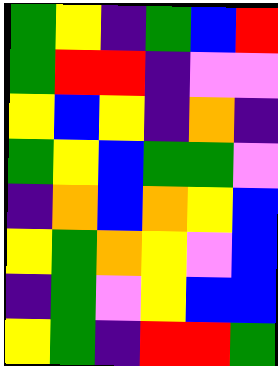[["green", "yellow", "indigo", "green", "blue", "red"], ["green", "red", "red", "indigo", "violet", "violet"], ["yellow", "blue", "yellow", "indigo", "orange", "indigo"], ["green", "yellow", "blue", "green", "green", "violet"], ["indigo", "orange", "blue", "orange", "yellow", "blue"], ["yellow", "green", "orange", "yellow", "violet", "blue"], ["indigo", "green", "violet", "yellow", "blue", "blue"], ["yellow", "green", "indigo", "red", "red", "green"]]